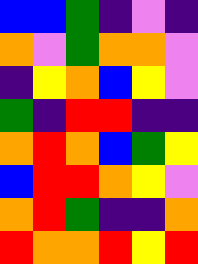[["blue", "blue", "green", "indigo", "violet", "indigo"], ["orange", "violet", "green", "orange", "orange", "violet"], ["indigo", "yellow", "orange", "blue", "yellow", "violet"], ["green", "indigo", "red", "red", "indigo", "indigo"], ["orange", "red", "orange", "blue", "green", "yellow"], ["blue", "red", "red", "orange", "yellow", "violet"], ["orange", "red", "green", "indigo", "indigo", "orange"], ["red", "orange", "orange", "red", "yellow", "red"]]